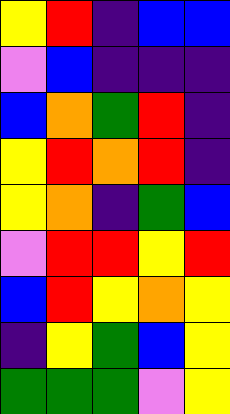[["yellow", "red", "indigo", "blue", "blue"], ["violet", "blue", "indigo", "indigo", "indigo"], ["blue", "orange", "green", "red", "indigo"], ["yellow", "red", "orange", "red", "indigo"], ["yellow", "orange", "indigo", "green", "blue"], ["violet", "red", "red", "yellow", "red"], ["blue", "red", "yellow", "orange", "yellow"], ["indigo", "yellow", "green", "blue", "yellow"], ["green", "green", "green", "violet", "yellow"]]